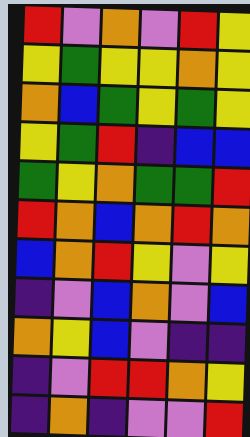[["red", "violet", "orange", "violet", "red", "yellow"], ["yellow", "green", "yellow", "yellow", "orange", "yellow"], ["orange", "blue", "green", "yellow", "green", "yellow"], ["yellow", "green", "red", "indigo", "blue", "blue"], ["green", "yellow", "orange", "green", "green", "red"], ["red", "orange", "blue", "orange", "red", "orange"], ["blue", "orange", "red", "yellow", "violet", "yellow"], ["indigo", "violet", "blue", "orange", "violet", "blue"], ["orange", "yellow", "blue", "violet", "indigo", "indigo"], ["indigo", "violet", "red", "red", "orange", "yellow"], ["indigo", "orange", "indigo", "violet", "violet", "red"]]